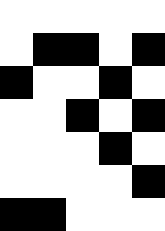[["white", "white", "white", "white", "white"], ["white", "black", "black", "white", "black"], ["black", "white", "white", "black", "white"], ["white", "white", "black", "white", "black"], ["white", "white", "white", "black", "white"], ["white", "white", "white", "white", "black"], ["black", "black", "white", "white", "white"]]